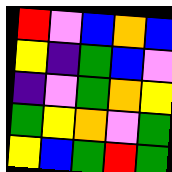[["red", "violet", "blue", "orange", "blue"], ["yellow", "indigo", "green", "blue", "violet"], ["indigo", "violet", "green", "orange", "yellow"], ["green", "yellow", "orange", "violet", "green"], ["yellow", "blue", "green", "red", "green"]]